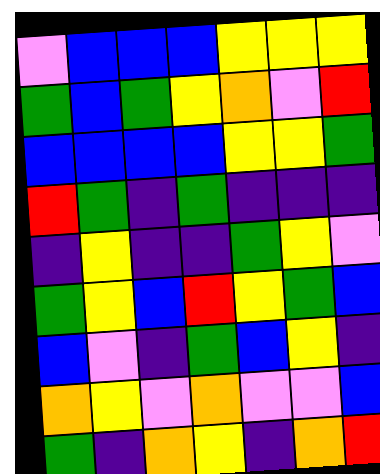[["violet", "blue", "blue", "blue", "yellow", "yellow", "yellow"], ["green", "blue", "green", "yellow", "orange", "violet", "red"], ["blue", "blue", "blue", "blue", "yellow", "yellow", "green"], ["red", "green", "indigo", "green", "indigo", "indigo", "indigo"], ["indigo", "yellow", "indigo", "indigo", "green", "yellow", "violet"], ["green", "yellow", "blue", "red", "yellow", "green", "blue"], ["blue", "violet", "indigo", "green", "blue", "yellow", "indigo"], ["orange", "yellow", "violet", "orange", "violet", "violet", "blue"], ["green", "indigo", "orange", "yellow", "indigo", "orange", "red"]]